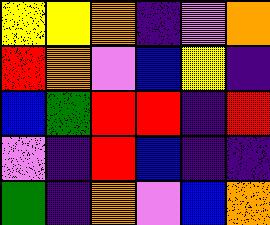[["yellow", "yellow", "orange", "indigo", "violet", "orange"], ["red", "orange", "violet", "blue", "yellow", "indigo"], ["blue", "green", "red", "red", "indigo", "red"], ["violet", "indigo", "red", "blue", "indigo", "indigo"], ["green", "indigo", "orange", "violet", "blue", "orange"]]